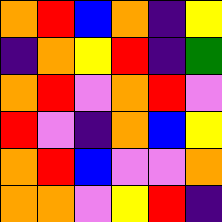[["orange", "red", "blue", "orange", "indigo", "yellow"], ["indigo", "orange", "yellow", "red", "indigo", "green"], ["orange", "red", "violet", "orange", "red", "violet"], ["red", "violet", "indigo", "orange", "blue", "yellow"], ["orange", "red", "blue", "violet", "violet", "orange"], ["orange", "orange", "violet", "yellow", "red", "indigo"]]